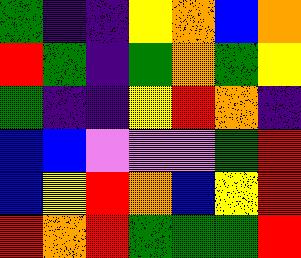[["green", "indigo", "indigo", "yellow", "orange", "blue", "orange"], ["red", "green", "indigo", "green", "orange", "green", "yellow"], ["green", "indigo", "indigo", "yellow", "red", "orange", "indigo"], ["blue", "blue", "violet", "violet", "violet", "green", "red"], ["blue", "yellow", "red", "orange", "blue", "yellow", "red"], ["red", "orange", "red", "green", "green", "green", "red"]]